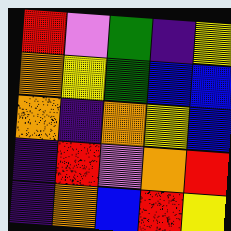[["red", "violet", "green", "indigo", "yellow"], ["orange", "yellow", "green", "blue", "blue"], ["orange", "indigo", "orange", "yellow", "blue"], ["indigo", "red", "violet", "orange", "red"], ["indigo", "orange", "blue", "red", "yellow"]]